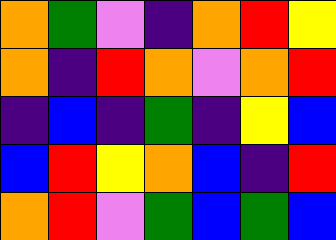[["orange", "green", "violet", "indigo", "orange", "red", "yellow"], ["orange", "indigo", "red", "orange", "violet", "orange", "red"], ["indigo", "blue", "indigo", "green", "indigo", "yellow", "blue"], ["blue", "red", "yellow", "orange", "blue", "indigo", "red"], ["orange", "red", "violet", "green", "blue", "green", "blue"]]